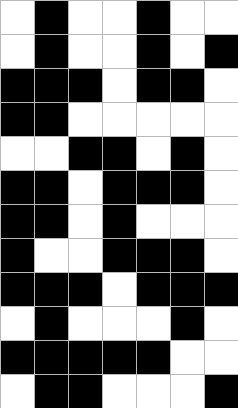[["white", "black", "white", "white", "black", "white", "white"], ["white", "black", "white", "white", "black", "white", "black"], ["black", "black", "black", "white", "black", "black", "white"], ["black", "black", "white", "white", "white", "white", "white"], ["white", "white", "black", "black", "white", "black", "white"], ["black", "black", "white", "black", "black", "black", "white"], ["black", "black", "white", "black", "white", "white", "white"], ["black", "white", "white", "black", "black", "black", "white"], ["black", "black", "black", "white", "black", "black", "black"], ["white", "black", "white", "white", "white", "black", "white"], ["black", "black", "black", "black", "black", "white", "white"], ["white", "black", "black", "white", "white", "white", "black"]]